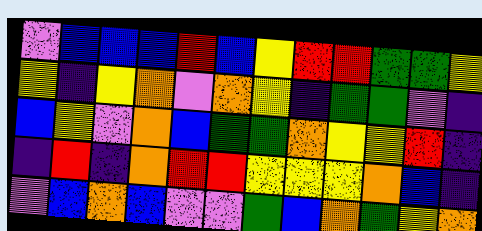[["violet", "blue", "blue", "blue", "red", "blue", "yellow", "red", "red", "green", "green", "yellow"], ["yellow", "indigo", "yellow", "orange", "violet", "orange", "yellow", "indigo", "green", "green", "violet", "indigo"], ["blue", "yellow", "violet", "orange", "blue", "green", "green", "orange", "yellow", "yellow", "red", "indigo"], ["indigo", "red", "indigo", "orange", "red", "red", "yellow", "yellow", "yellow", "orange", "blue", "indigo"], ["violet", "blue", "orange", "blue", "violet", "violet", "green", "blue", "orange", "green", "yellow", "orange"]]